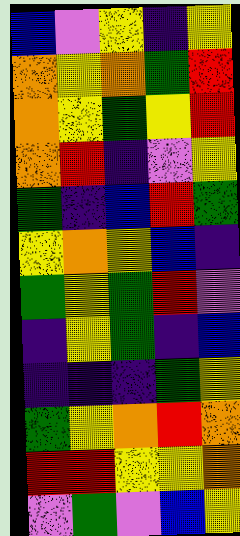[["blue", "violet", "yellow", "indigo", "yellow"], ["orange", "yellow", "orange", "green", "red"], ["orange", "yellow", "green", "yellow", "red"], ["orange", "red", "indigo", "violet", "yellow"], ["green", "indigo", "blue", "red", "green"], ["yellow", "orange", "yellow", "blue", "indigo"], ["green", "yellow", "green", "red", "violet"], ["indigo", "yellow", "green", "indigo", "blue"], ["indigo", "indigo", "indigo", "green", "yellow"], ["green", "yellow", "orange", "red", "orange"], ["red", "red", "yellow", "yellow", "orange"], ["violet", "green", "violet", "blue", "yellow"]]